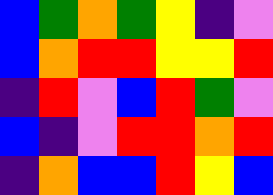[["blue", "green", "orange", "green", "yellow", "indigo", "violet"], ["blue", "orange", "red", "red", "yellow", "yellow", "red"], ["indigo", "red", "violet", "blue", "red", "green", "violet"], ["blue", "indigo", "violet", "red", "red", "orange", "red"], ["indigo", "orange", "blue", "blue", "red", "yellow", "blue"]]